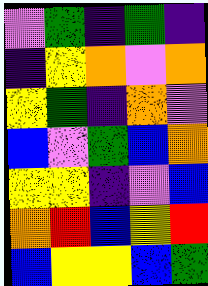[["violet", "green", "indigo", "green", "indigo"], ["indigo", "yellow", "orange", "violet", "orange"], ["yellow", "green", "indigo", "orange", "violet"], ["blue", "violet", "green", "blue", "orange"], ["yellow", "yellow", "indigo", "violet", "blue"], ["orange", "red", "blue", "yellow", "red"], ["blue", "yellow", "yellow", "blue", "green"]]